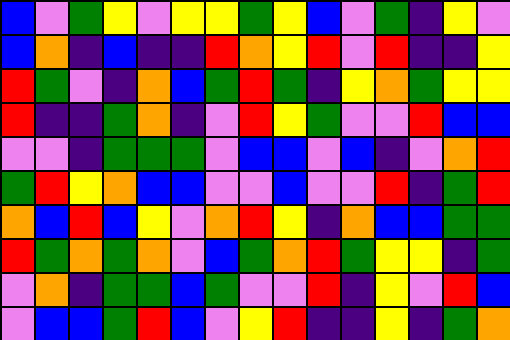[["blue", "violet", "green", "yellow", "violet", "yellow", "yellow", "green", "yellow", "blue", "violet", "green", "indigo", "yellow", "violet"], ["blue", "orange", "indigo", "blue", "indigo", "indigo", "red", "orange", "yellow", "red", "violet", "red", "indigo", "indigo", "yellow"], ["red", "green", "violet", "indigo", "orange", "blue", "green", "red", "green", "indigo", "yellow", "orange", "green", "yellow", "yellow"], ["red", "indigo", "indigo", "green", "orange", "indigo", "violet", "red", "yellow", "green", "violet", "violet", "red", "blue", "blue"], ["violet", "violet", "indigo", "green", "green", "green", "violet", "blue", "blue", "violet", "blue", "indigo", "violet", "orange", "red"], ["green", "red", "yellow", "orange", "blue", "blue", "violet", "violet", "blue", "violet", "violet", "red", "indigo", "green", "red"], ["orange", "blue", "red", "blue", "yellow", "violet", "orange", "red", "yellow", "indigo", "orange", "blue", "blue", "green", "green"], ["red", "green", "orange", "green", "orange", "violet", "blue", "green", "orange", "red", "green", "yellow", "yellow", "indigo", "green"], ["violet", "orange", "indigo", "green", "green", "blue", "green", "violet", "violet", "red", "indigo", "yellow", "violet", "red", "blue"], ["violet", "blue", "blue", "green", "red", "blue", "violet", "yellow", "red", "indigo", "indigo", "yellow", "indigo", "green", "orange"]]